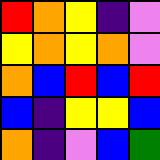[["red", "orange", "yellow", "indigo", "violet"], ["yellow", "orange", "yellow", "orange", "violet"], ["orange", "blue", "red", "blue", "red"], ["blue", "indigo", "yellow", "yellow", "blue"], ["orange", "indigo", "violet", "blue", "green"]]